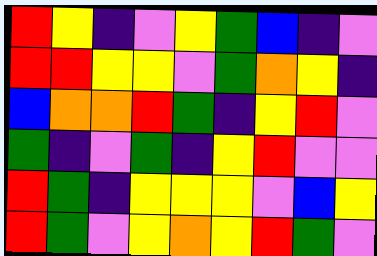[["red", "yellow", "indigo", "violet", "yellow", "green", "blue", "indigo", "violet"], ["red", "red", "yellow", "yellow", "violet", "green", "orange", "yellow", "indigo"], ["blue", "orange", "orange", "red", "green", "indigo", "yellow", "red", "violet"], ["green", "indigo", "violet", "green", "indigo", "yellow", "red", "violet", "violet"], ["red", "green", "indigo", "yellow", "yellow", "yellow", "violet", "blue", "yellow"], ["red", "green", "violet", "yellow", "orange", "yellow", "red", "green", "violet"]]